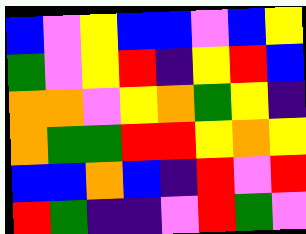[["blue", "violet", "yellow", "blue", "blue", "violet", "blue", "yellow"], ["green", "violet", "yellow", "red", "indigo", "yellow", "red", "blue"], ["orange", "orange", "violet", "yellow", "orange", "green", "yellow", "indigo"], ["orange", "green", "green", "red", "red", "yellow", "orange", "yellow"], ["blue", "blue", "orange", "blue", "indigo", "red", "violet", "red"], ["red", "green", "indigo", "indigo", "violet", "red", "green", "violet"]]